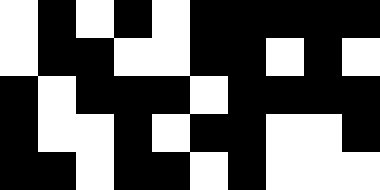[["white", "black", "white", "black", "white", "black", "black", "black", "black", "black"], ["white", "black", "black", "white", "white", "black", "black", "white", "black", "white"], ["black", "white", "black", "black", "black", "white", "black", "black", "black", "black"], ["black", "white", "white", "black", "white", "black", "black", "white", "white", "black"], ["black", "black", "white", "black", "black", "white", "black", "white", "white", "white"]]